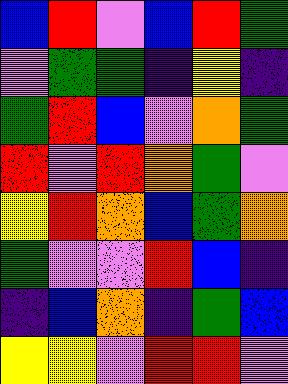[["blue", "red", "violet", "blue", "red", "green"], ["violet", "green", "green", "indigo", "yellow", "indigo"], ["green", "red", "blue", "violet", "orange", "green"], ["red", "violet", "red", "orange", "green", "violet"], ["yellow", "red", "orange", "blue", "green", "orange"], ["green", "violet", "violet", "red", "blue", "indigo"], ["indigo", "blue", "orange", "indigo", "green", "blue"], ["yellow", "yellow", "violet", "red", "red", "violet"]]